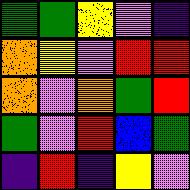[["green", "green", "yellow", "violet", "indigo"], ["orange", "yellow", "violet", "red", "red"], ["orange", "violet", "orange", "green", "red"], ["green", "violet", "red", "blue", "green"], ["indigo", "red", "indigo", "yellow", "violet"]]